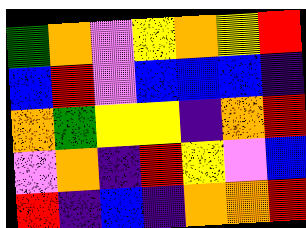[["green", "orange", "violet", "yellow", "orange", "yellow", "red"], ["blue", "red", "violet", "blue", "blue", "blue", "indigo"], ["orange", "green", "yellow", "yellow", "indigo", "orange", "red"], ["violet", "orange", "indigo", "red", "yellow", "violet", "blue"], ["red", "indigo", "blue", "indigo", "orange", "orange", "red"]]